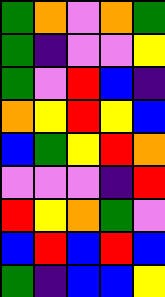[["green", "orange", "violet", "orange", "green"], ["green", "indigo", "violet", "violet", "yellow"], ["green", "violet", "red", "blue", "indigo"], ["orange", "yellow", "red", "yellow", "blue"], ["blue", "green", "yellow", "red", "orange"], ["violet", "violet", "violet", "indigo", "red"], ["red", "yellow", "orange", "green", "violet"], ["blue", "red", "blue", "red", "blue"], ["green", "indigo", "blue", "blue", "yellow"]]